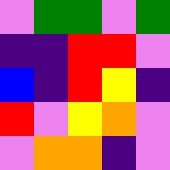[["violet", "green", "green", "violet", "green"], ["indigo", "indigo", "red", "red", "violet"], ["blue", "indigo", "red", "yellow", "indigo"], ["red", "violet", "yellow", "orange", "violet"], ["violet", "orange", "orange", "indigo", "violet"]]